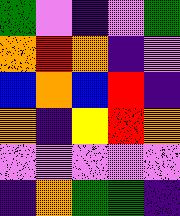[["green", "violet", "indigo", "violet", "green"], ["orange", "red", "orange", "indigo", "violet"], ["blue", "orange", "blue", "red", "indigo"], ["orange", "indigo", "yellow", "red", "orange"], ["violet", "violet", "violet", "violet", "violet"], ["indigo", "orange", "green", "green", "indigo"]]